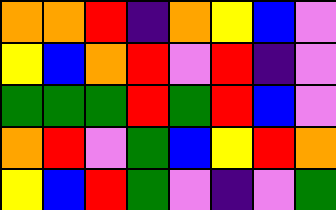[["orange", "orange", "red", "indigo", "orange", "yellow", "blue", "violet"], ["yellow", "blue", "orange", "red", "violet", "red", "indigo", "violet"], ["green", "green", "green", "red", "green", "red", "blue", "violet"], ["orange", "red", "violet", "green", "blue", "yellow", "red", "orange"], ["yellow", "blue", "red", "green", "violet", "indigo", "violet", "green"]]